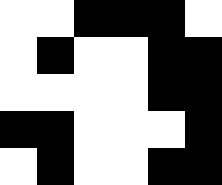[["white", "white", "black", "black", "black", "white"], ["white", "black", "white", "white", "black", "black"], ["white", "white", "white", "white", "black", "black"], ["black", "black", "white", "white", "white", "black"], ["white", "black", "white", "white", "black", "black"]]